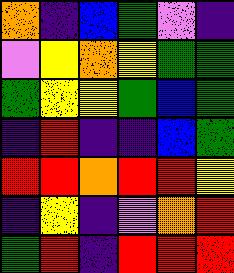[["orange", "indigo", "blue", "green", "violet", "indigo"], ["violet", "yellow", "orange", "yellow", "green", "green"], ["green", "yellow", "yellow", "green", "blue", "green"], ["indigo", "red", "indigo", "indigo", "blue", "green"], ["red", "red", "orange", "red", "red", "yellow"], ["indigo", "yellow", "indigo", "violet", "orange", "red"], ["green", "red", "indigo", "red", "red", "red"]]